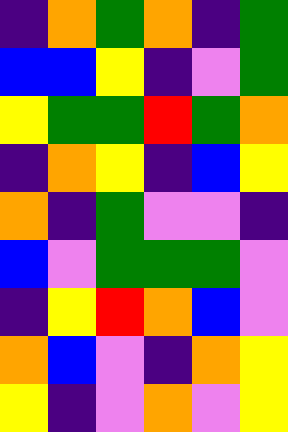[["indigo", "orange", "green", "orange", "indigo", "green"], ["blue", "blue", "yellow", "indigo", "violet", "green"], ["yellow", "green", "green", "red", "green", "orange"], ["indigo", "orange", "yellow", "indigo", "blue", "yellow"], ["orange", "indigo", "green", "violet", "violet", "indigo"], ["blue", "violet", "green", "green", "green", "violet"], ["indigo", "yellow", "red", "orange", "blue", "violet"], ["orange", "blue", "violet", "indigo", "orange", "yellow"], ["yellow", "indigo", "violet", "orange", "violet", "yellow"]]